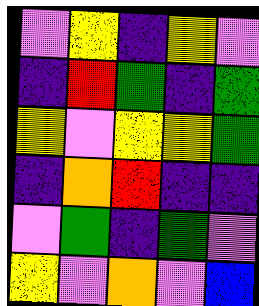[["violet", "yellow", "indigo", "yellow", "violet"], ["indigo", "red", "green", "indigo", "green"], ["yellow", "violet", "yellow", "yellow", "green"], ["indigo", "orange", "red", "indigo", "indigo"], ["violet", "green", "indigo", "green", "violet"], ["yellow", "violet", "orange", "violet", "blue"]]